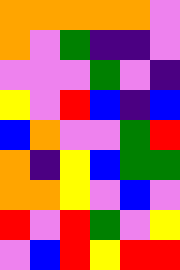[["orange", "orange", "orange", "orange", "orange", "violet"], ["orange", "violet", "green", "indigo", "indigo", "violet"], ["violet", "violet", "violet", "green", "violet", "indigo"], ["yellow", "violet", "red", "blue", "indigo", "blue"], ["blue", "orange", "violet", "violet", "green", "red"], ["orange", "indigo", "yellow", "blue", "green", "green"], ["orange", "orange", "yellow", "violet", "blue", "violet"], ["red", "violet", "red", "green", "violet", "yellow"], ["violet", "blue", "red", "yellow", "red", "red"]]